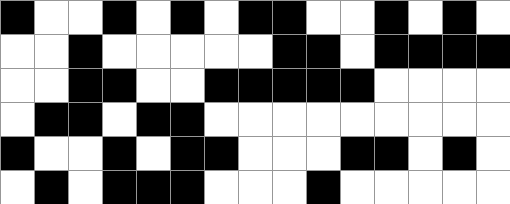[["black", "white", "white", "black", "white", "black", "white", "black", "black", "white", "white", "black", "white", "black", "white"], ["white", "white", "black", "white", "white", "white", "white", "white", "black", "black", "white", "black", "black", "black", "black"], ["white", "white", "black", "black", "white", "white", "black", "black", "black", "black", "black", "white", "white", "white", "white"], ["white", "black", "black", "white", "black", "black", "white", "white", "white", "white", "white", "white", "white", "white", "white"], ["black", "white", "white", "black", "white", "black", "black", "white", "white", "white", "black", "black", "white", "black", "white"], ["white", "black", "white", "black", "black", "black", "white", "white", "white", "black", "white", "white", "white", "white", "white"]]